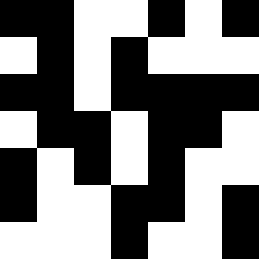[["black", "black", "white", "white", "black", "white", "black"], ["white", "black", "white", "black", "white", "white", "white"], ["black", "black", "white", "black", "black", "black", "black"], ["white", "black", "black", "white", "black", "black", "white"], ["black", "white", "black", "white", "black", "white", "white"], ["black", "white", "white", "black", "black", "white", "black"], ["white", "white", "white", "black", "white", "white", "black"]]